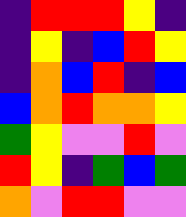[["indigo", "red", "red", "red", "yellow", "indigo"], ["indigo", "yellow", "indigo", "blue", "red", "yellow"], ["indigo", "orange", "blue", "red", "indigo", "blue"], ["blue", "orange", "red", "orange", "orange", "yellow"], ["green", "yellow", "violet", "violet", "red", "violet"], ["red", "yellow", "indigo", "green", "blue", "green"], ["orange", "violet", "red", "red", "violet", "violet"]]